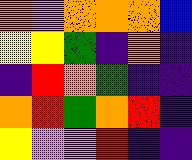[["orange", "violet", "orange", "orange", "orange", "blue"], ["yellow", "yellow", "green", "indigo", "orange", "indigo"], ["indigo", "red", "orange", "green", "indigo", "indigo"], ["orange", "red", "green", "orange", "red", "indigo"], ["yellow", "violet", "violet", "red", "indigo", "indigo"]]